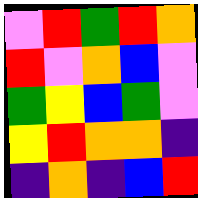[["violet", "red", "green", "red", "orange"], ["red", "violet", "orange", "blue", "violet"], ["green", "yellow", "blue", "green", "violet"], ["yellow", "red", "orange", "orange", "indigo"], ["indigo", "orange", "indigo", "blue", "red"]]